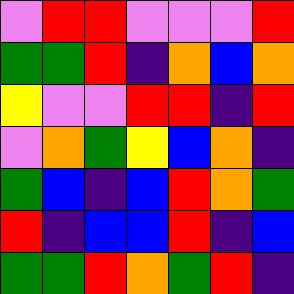[["violet", "red", "red", "violet", "violet", "violet", "red"], ["green", "green", "red", "indigo", "orange", "blue", "orange"], ["yellow", "violet", "violet", "red", "red", "indigo", "red"], ["violet", "orange", "green", "yellow", "blue", "orange", "indigo"], ["green", "blue", "indigo", "blue", "red", "orange", "green"], ["red", "indigo", "blue", "blue", "red", "indigo", "blue"], ["green", "green", "red", "orange", "green", "red", "indigo"]]